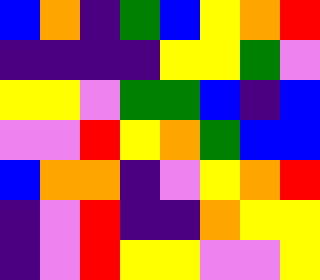[["blue", "orange", "indigo", "green", "blue", "yellow", "orange", "red"], ["indigo", "indigo", "indigo", "indigo", "yellow", "yellow", "green", "violet"], ["yellow", "yellow", "violet", "green", "green", "blue", "indigo", "blue"], ["violet", "violet", "red", "yellow", "orange", "green", "blue", "blue"], ["blue", "orange", "orange", "indigo", "violet", "yellow", "orange", "red"], ["indigo", "violet", "red", "indigo", "indigo", "orange", "yellow", "yellow"], ["indigo", "violet", "red", "yellow", "yellow", "violet", "violet", "yellow"]]